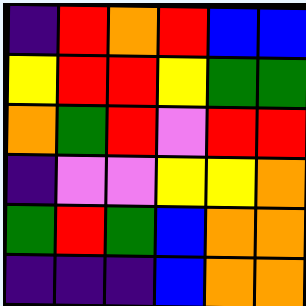[["indigo", "red", "orange", "red", "blue", "blue"], ["yellow", "red", "red", "yellow", "green", "green"], ["orange", "green", "red", "violet", "red", "red"], ["indigo", "violet", "violet", "yellow", "yellow", "orange"], ["green", "red", "green", "blue", "orange", "orange"], ["indigo", "indigo", "indigo", "blue", "orange", "orange"]]